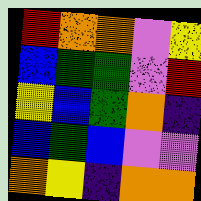[["red", "orange", "orange", "violet", "yellow"], ["blue", "green", "green", "violet", "red"], ["yellow", "blue", "green", "orange", "indigo"], ["blue", "green", "blue", "violet", "violet"], ["orange", "yellow", "indigo", "orange", "orange"]]